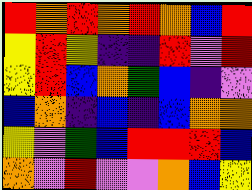[["red", "orange", "red", "orange", "red", "orange", "blue", "red"], ["yellow", "red", "yellow", "indigo", "indigo", "red", "violet", "red"], ["yellow", "red", "blue", "orange", "green", "blue", "indigo", "violet"], ["blue", "orange", "indigo", "blue", "indigo", "blue", "orange", "orange"], ["yellow", "violet", "green", "blue", "red", "red", "red", "blue"], ["orange", "violet", "red", "violet", "violet", "orange", "blue", "yellow"]]